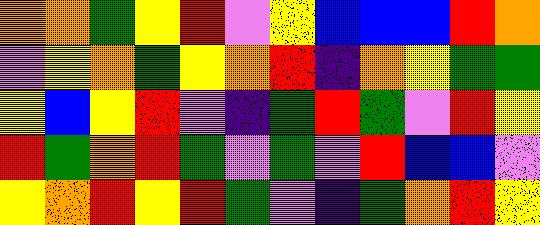[["orange", "orange", "green", "yellow", "red", "violet", "yellow", "blue", "blue", "blue", "red", "orange"], ["violet", "yellow", "orange", "green", "yellow", "orange", "red", "indigo", "orange", "yellow", "green", "green"], ["yellow", "blue", "yellow", "red", "violet", "indigo", "green", "red", "green", "violet", "red", "yellow"], ["red", "green", "orange", "red", "green", "violet", "green", "violet", "red", "blue", "blue", "violet"], ["yellow", "orange", "red", "yellow", "red", "green", "violet", "indigo", "green", "orange", "red", "yellow"]]